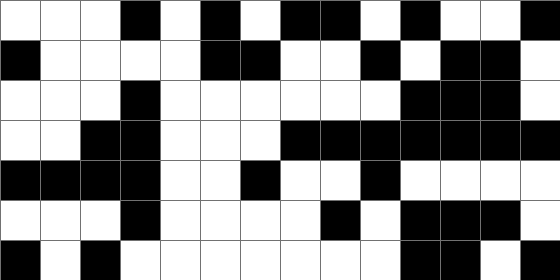[["white", "white", "white", "black", "white", "black", "white", "black", "black", "white", "black", "white", "white", "black"], ["black", "white", "white", "white", "white", "black", "black", "white", "white", "black", "white", "black", "black", "white"], ["white", "white", "white", "black", "white", "white", "white", "white", "white", "white", "black", "black", "black", "white"], ["white", "white", "black", "black", "white", "white", "white", "black", "black", "black", "black", "black", "black", "black"], ["black", "black", "black", "black", "white", "white", "black", "white", "white", "black", "white", "white", "white", "white"], ["white", "white", "white", "black", "white", "white", "white", "white", "black", "white", "black", "black", "black", "white"], ["black", "white", "black", "white", "white", "white", "white", "white", "white", "white", "black", "black", "white", "black"]]